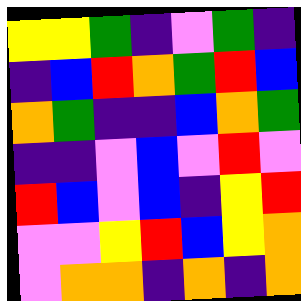[["yellow", "yellow", "green", "indigo", "violet", "green", "indigo"], ["indigo", "blue", "red", "orange", "green", "red", "blue"], ["orange", "green", "indigo", "indigo", "blue", "orange", "green"], ["indigo", "indigo", "violet", "blue", "violet", "red", "violet"], ["red", "blue", "violet", "blue", "indigo", "yellow", "red"], ["violet", "violet", "yellow", "red", "blue", "yellow", "orange"], ["violet", "orange", "orange", "indigo", "orange", "indigo", "orange"]]